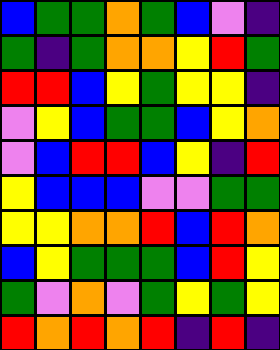[["blue", "green", "green", "orange", "green", "blue", "violet", "indigo"], ["green", "indigo", "green", "orange", "orange", "yellow", "red", "green"], ["red", "red", "blue", "yellow", "green", "yellow", "yellow", "indigo"], ["violet", "yellow", "blue", "green", "green", "blue", "yellow", "orange"], ["violet", "blue", "red", "red", "blue", "yellow", "indigo", "red"], ["yellow", "blue", "blue", "blue", "violet", "violet", "green", "green"], ["yellow", "yellow", "orange", "orange", "red", "blue", "red", "orange"], ["blue", "yellow", "green", "green", "green", "blue", "red", "yellow"], ["green", "violet", "orange", "violet", "green", "yellow", "green", "yellow"], ["red", "orange", "red", "orange", "red", "indigo", "red", "indigo"]]